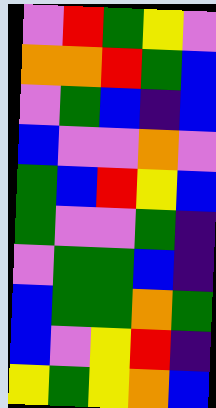[["violet", "red", "green", "yellow", "violet"], ["orange", "orange", "red", "green", "blue"], ["violet", "green", "blue", "indigo", "blue"], ["blue", "violet", "violet", "orange", "violet"], ["green", "blue", "red", "yellow", "blue"], ["green", "violet", "violet", "green", "indigo"], ["violet", "green", "green", "blue", "indigo"], ["blue", "green", "green", "orange", "green"], ["blue", "violet", "yellow", "red", "indigo"], ["yellow", "green", "yellow", "orange", "blue"]]